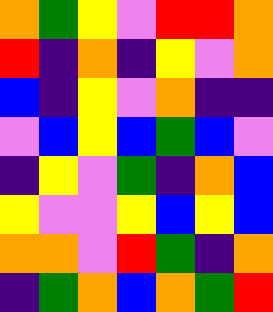[["orange", "green", "yellow", "violet", "red", "red", "orange"], ["red", "indigo", "orange", "indigo", "yellow", "violet", "orange"], ["blue", "indigo", "yellow", "violet", "orange", "indigo", "indigo"], ["violet", "blue", "yellow", "blue", "green", "blue", "violet"], ["indigo", "yellow", "violet", "green", "indigo", "orange", "blue"], ["yellow", "violet", "violet", "yellow", "blue", "yellow", "blue"], ["orange", "orange", "violet", "red", "green", "indigo", "orange"], ["indigo", "green", "orange", "blue", "orange", "green", "red"]]